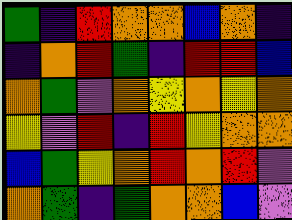[["green", "indigo", "red", "orange", "orange", "blue", "orange", "indigo"], ["indigo", "orange", "red", "green", "indigo", "red", "red", "blue"], ["orange", "green", "violet", "orange", "yellow", "orange", "yellow", "orange"], ["yellow", "violet", "red", "indigo", "red", "yellow", "orange", "orange"], ["blue", "green", "yellow", "orange", "red", "orange", "red", "violet"], ["orange", "green", "indigo", "green", "orange", "orange", "blue", "violet"]]